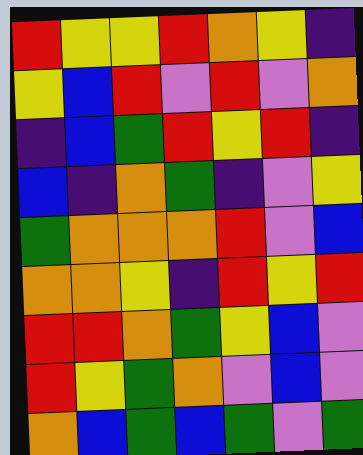[["red", "yellow", "yellow", "red", "orange", "yellow", "indigo"], ["yellow", "blue", "red", "violet", "red", "violet", "orange"], ["indigo", "blue", "green", "red", "yellow", "red", "indigo"], ["blue", "indigo", "orange", "green", "indigo", "violet", "yellow"], ["green", "orange", "orange", "orange", "red", "violet", "blue"], ["orange", "orange", "yellow", "indigo", "red", "yellow", "red"], ["red", "red", "orange", "green", "yellow", "blue", "violet"], ["red", "yellow", "green", "orange", "violet", "blue", "violet"], ["orange", "blue", "green", "blue", "green", "violet", "green"]]